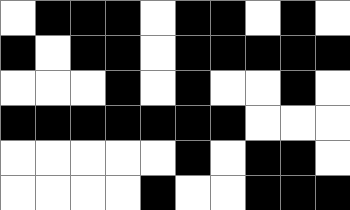[["white", "black", "black", "black", "white", "black", "black", "white", "black", "white"], ["black", "white", "black", "black", "white", "black", "black", "black", "black", "black"], ["white", "white", "white", "black", "white", "black", "white", "white", "black", "white"], ["black", "black", "black", "black", "black", "black", "black", "white", "white", "white"], ["white", "white", "white", "white", "white", "black", "white", "black", "black", "white"], ["white", "white", "white", "white", "black", "white", "white", "black", "black", "black"]]